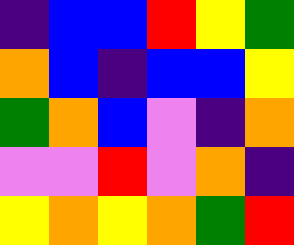[["indigo", "blue", "blue", "red", "yellow", "green"], ["orange", "blue", "indigo", "blue", "blue", "yellow"], ["green", "orange", "blue", "violet", "indigo", "orange"], ["violet", "violet", "red", "violet", "orange", "indigo"], ["yellow", "orange", "yellow", "orange", "green", "red"]]